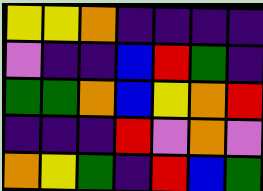[["yellow", "yellow", "orange", "indigo", "indigo", "indigo", "indigo"], ["violet", "indigo", "indigo", "blue", "red", "green", "indigo"], ["green", "green", "orange", "blue", "yellow", "orange", "red"], ["indigo", "indigo", "indigo", "red", "violet", "orange", "violet"], ["orange", "yellow", "green", "indigo", "red", "blue", "green"]]